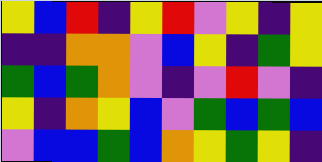[["yellow", "blue", "red", "indigo", "yellow", "red", "violet", "yellow", "indigo", "yellow"], ["indigo", "indigo", "orange", "orange", "violet", "blue", "yellow", "indigo", "green", "yellow"], ["green", "blue", "green", "orange", "violet", "indigo", "violet", "red", "violet", "indigo"], ["yellow", "indigo", "orange", "yellow", "blue", "violet", "green", "blue", "green", "blue"], ["violet", "blue", "blue", "green", "blue", "orange", "yellow", "green", "yellow", "indigo"]]